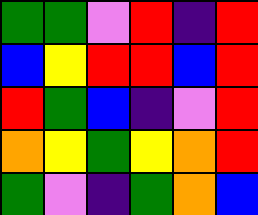[["green", "green", "violet", "red", "indigo", "red"], ["blue", "yellow", "red", "red", "blue", "red"], ["red", "green", "blue", "indigo", "violet", "red"], ["orange", "yellow", "green", "yellow", "orange", "red"], ["green", "violet", "indigo", "green", "orange", "blue"]]